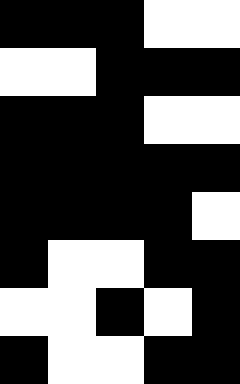[["black", "black", "black", "white", "white"], ["white", "white", "black", "black", "black"], ["black", "black", "black", "white", "white"], ["black", "black", "black", "black", "black"], ["black", "black", "black", "black", "white"], ["black", "white", "white", "black", "black"], ["white", "white", "black", "white", "black"], ["black", "white", "white", "black", "black"]]